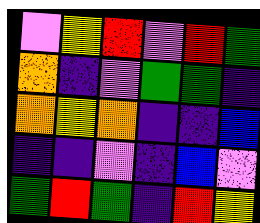[["violet", "yellow", "red", "violet", "red", "green"], ["orange", "indigo", "violet", "green", "green", "indigo"], ["orange", "yellow", "orange", "indigo", "indigo", "blue"], ["indigo", "indigo", "violet", "indigo", "blue", "violet"], ["green", "red", "green", "indigo", "red", "yellow"]]